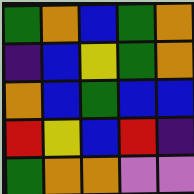[["green", "orange", "blue", "green", "orange"], ["indigo", "blue", "yellow", "green", "orange"], ["orange", "blue", "green", "blue", "blue"], ["red", "yellow", "blue", "red", "indigo"], ["green", "orange", "orange", "violet", "violet"]]